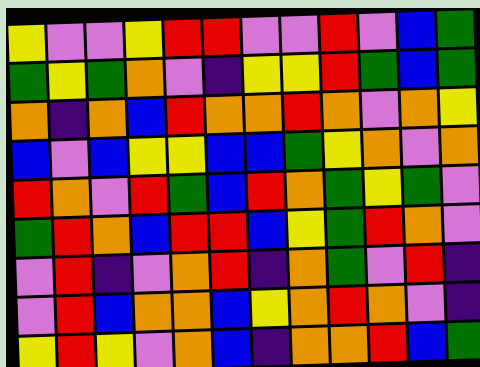[["yellow", "violet", "violet", "yellow", "red", "red", "violet", "violet", "red", "violet", "blue", "green"], ["green", "yellow", "green", "orange", "violet", "indigo", "yellow", "yellow", "red", "green", "blue", "green"], ["orange", "indigo", "orange", "blue", "red", "orange", "orange", "red", "orange", "violet", "orange", "yellow"], ["blue", "violet", "blue", "yellow", "yellow", "blue", "blue", "green", "yellow", "orange", "violet", "orange"], ["red", "orange", "violet", "red", "green", "blue", "red", "orange", "green", "yellow", "green", "violet"], ["green", "red", "orange", "blue", "red", "red", "blue", "yellow", "green", "red", "orange", "violet"], ["violet", "red", "indigo", "violet", "orange", "red", "indigo", "orange", "green", "violet", "red", "indigo"], ["violet", "red", "blue", "orange", "orange", "blue", "yellow", "orange", "red", "orange", "violet", "indigo"], ["yellow", "red", "yellow", "violet", "orange", "blue", "indigo", "orange", "orange", "red", "blue", "green"]]